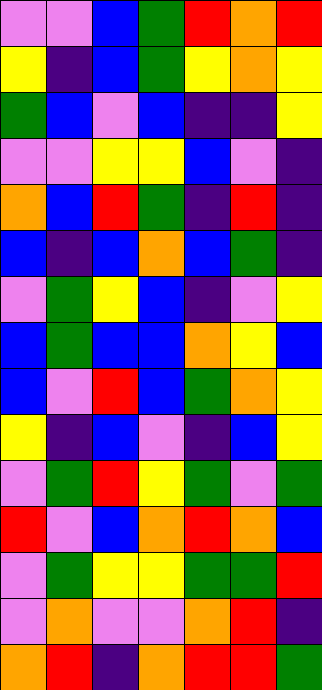[["violet", "violet", "blue", "green", "red", "orange", "red"], ["yellow", "indigo", "blue", "green", "yellow", "orange", "yellow"], ["green", "blue", "violet", "blue", "indigo", "indigo", "yellow"], ["violet", "violet", "yellow", "yellow", "blue", "violet", "indigo"], ["orange", "blue", "red", "green", "indigo", "red", "indigo"], ["blue", "indigo", "blue", "orange", "blue", "green", "indigo"], ["violet", "green", "yellow", "blue", "indigo", "violet", "yellow"], ["blue", "green", "blue", "blue", "orange", "yellow", "blue"], ["blue", "violet", "red", "blue", "green", "orange", "yellow"], ["yellow", "indigo", "blue", "violet", "indigo", "blue", "yellow"], ["violet", "green", "red", "yellow", "green", "violet", "green"], ["red", "violet", "blue", "orange", "red", "orange", "blue"], ["violet", "green", "yellow", "yellow", "green", "green", "red"], ["violet", "orange", "violet", "violet", "orange", "red", "indigo"], ["orange", "red", "indigo", "orange", "red", "red", "green"]]